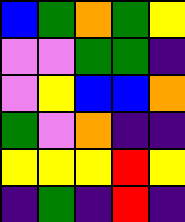[["blue", "green", "orange", "green", "yellow"], ["violet", "violet", "green", "green", "indigo"], ["violet", "yellow", "blue", "blue", "orange"], ["green", "violet", "orange", "indigo", "indigo"], ["yellow", "yellow", "yellow", "red", "yellow"], ["indigo", "green", "indigo", "red", "indigo"]]